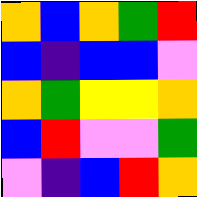[["orange", "blue", "orange", "green", "red"], ["blue", "indigo", "blue", "blue", "violet"], ["orange", "green", "yellow", "yellow", "orange"], ["blue", "red", "violet", "violet", "green"], ["violet", "indigo", "blue", "red", "orange"]]